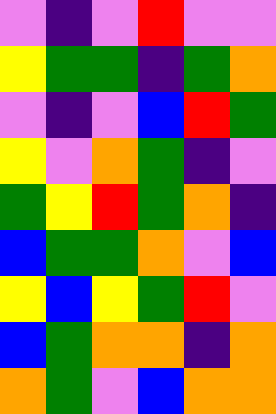[["violet", "indigo", "violet", "red", "violet", "violet"], ["yellow", "green", "green", "indigo", "green", "orange"], ["violet", "indigo", "violet", "blue", "red", "green"], ["yellow", "violet", "orange", "green", "indigo", "violet"], ["green", "yellow", "red", "green", "orange", "indigo"], ["blue", "green", "green", "orange", "violet", "blue"], ["yellow", "blue", "yellow", "green", "red", "violet"], ["blue", "green", "orange", "orange", "indigo", "orange"], ["orange", "green", "violet", "blue", "orange", "orange"]]